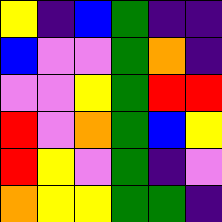[["yellow", "indigo", "blue", "green", "indigo", "indigo"], ["blue", "violet", "violet", "green", "orange", "indigo"], ["violet", "violet", "yellow", "green", "red", "red"], ["red", "violet", "orange", "green", "blue", "yellow"], ["red", "yellow", "violet", "green", "indigo", "violet"], ["orange", "yellow", "yellow", "green", "green", "indigo"]]